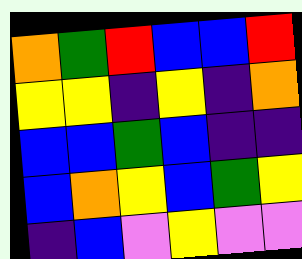[["orange", "green", "red", "blue", "blue", "red"], ["yellow", "yellow", "indigo", "yellow", "indigo", "orange"], ["blue", "blue", "green", "blue", "indigo", "indigo"], ["blue", "orange", "yellow", "blue", "green", "yellow"], ["indigo", "blue", "violet", "yellow", "violet", "violet"]]